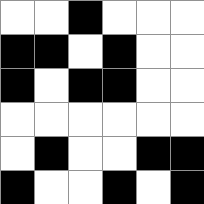[["white", "white", "black", "white", "white", "white"], ["black", "black", "white", "black", "white", "white"], ["black", "white", "black", "black", "white", "white"], ["white", "white", "white", "white", "white", "white"], ["white", "black", "white", "white", "black", "black"], ["black", "white", "white", "black", "white", "black"]]